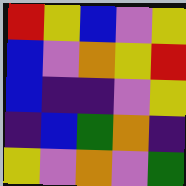[["red", "yellow", "blue", "violet", "yellow"], ["blue", "violet", "orange", "yellow", "red"], ["blue", "indigo", "indigo", "violet", "yellow"], ["indigo", "blue", "green", "orange", "indigo"], ["yellow", "violet", "orange", "violet", "green"]]